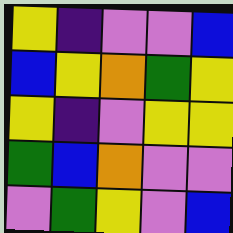[["yellow", "indigo", "violet", "violet", "blue"], ["blue", "yellow", "orange", "green", "yellow"], ["yellow", "indigo", "violet", "yellow", "yellow"], ["green", "blue", "orange", "violet", "violet"], ["violet", "green", "yellow", "violet", "blue"]]